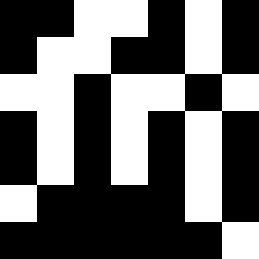[["black", "black", "white", "white", "black", "white", "black"], ["black", "white", "white", "black", "black", "white", "black"], ["white", "white", "black", "white", "white", "black", "white"], ["black", "white", "black", "white", "black", "white", "black"], ["black", "white", "black", "white", "black", "white", "black"], ["white", "black", "black", "black", "black", "white", "black"], ["black", "black", "black", "black", "black", "black", "white"]]